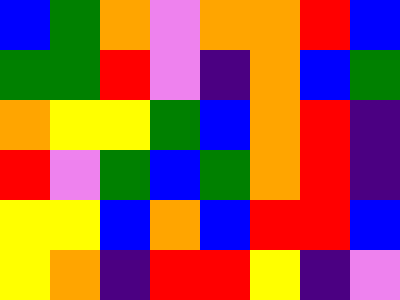[["blue", "green", "orange", "violet", "orange", "orange", "red", "blue"], ["green", "green", "red", "violet", "indigo", "orange", "blue", "green"], ["orange", "yellow", "yellow", "green", "blue", "orange", "red", "indigo"], ["red", "violet", "green", "blue", "green", "orange", "red", "indigo"], ["yellow", "yellow", "blue", "orange", "blue", "red", "red", "blue"], ["yellow", "orange", "indigo", "red", "red", "yellow", "indigo", "violet"]]